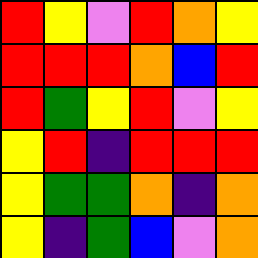[["red", "yellow", "violet", "red", "orange", "yellow"], ["red", "red", "red", "orange", "blue", "red"], ["red", "green", "yellow", "red", "violet", "yellow"], ["yellow", "red", "indigo", "red", "red", "red"], ["yellow", "green", "green", "orange", "indigo", "orange"], ["yellow", "indigo", "green", "blue", "violet", "orange"]]